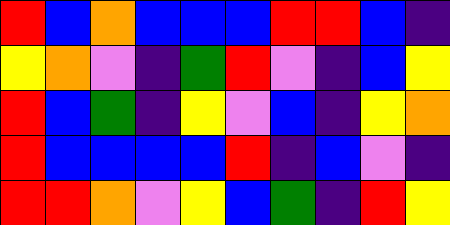[["red", "blue", "orange", "blue", "blue", "blue", "red", "red", "blue", "indigo"], ["yellow", "orange", "violet", "indigo", "green", "red", "violet", "indigo", "blue", "yellow"], ["red", "blue", "green", "indigo", "yellow", "violet", "blue", "indigo", "yellow", "orange"], ["red", "blue", "blue", "blue", "blue", "red", "indigo", "blue", "violet", "indigo"], ["red", "red", "orange", "violet", "yellow", "blue", "green", "indigo", "red", "yellow"]]